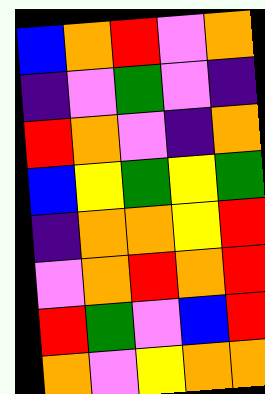[["blue", "orange", "red", "violet", "orange"], ["indigo", "violet", "green", "violet", "indigo"], ["red", "orange", "violet", "indigo", "orange"], ["blue", "yellow", "green", "yellow", "green"], ["indigo", "orange", "orange", "yellow", "red"], ["violet", "orange", "red", "orange", "red"], ["red", "green", "violet", "blue", "red"], ["orange", "violet", "yellow", "orange", "orange"]]